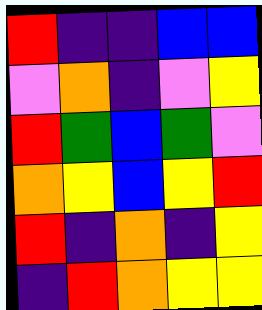[["red", "indigo", "indigo", "blue", "blue"], ["violet", "orange", "indigo", "violet", "yellow"], ["red", "green", "blue", "green", "violet"], ["orange", "yellow", "blue", "yellow", "red"], ["red", "indigo", "orange", "indigo", "yellow"], ["indigo", "red", "orange", "yellow", "yellow"]]